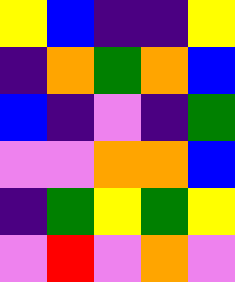[["yellow", "blue", "indigo", "indigo", "yellow"], ["indigo", "orange", "green", "orange", "blue"], ["blue", "indigo", "violet", "indigo", "green"], ["violet", "violet", "orange", "orange", "blue"], ["indigo", "green", "yellow", "green", "yellow"], ["violet", "red", "violet", "orange", "violet"]]